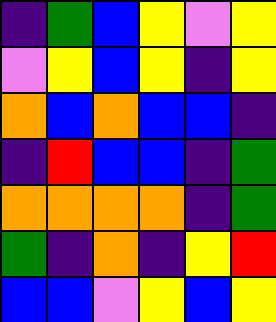[["indigo", "green", "blue", "yellow", "violet", "yellow"], ["violet", "yellow", "blue", "yellow", "indigo", "yellow"], ["orange", "blue", "orange", "blue", "blue", "indigo"], ["indigo", "red", "blue", "blue", "indigo", "green"], ["orange", "orange", "orange", "orange", "indigo", "green"], ["green", "indigo", "orange", "indigo", "yellow", "red"], ["blue", "blue", "violet", "yellow", "blue", "yellow"]]